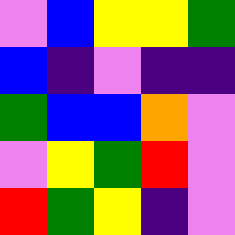[["violet", "blue", "yellow", "yellow", "green"], ["blue", "indigo", "violet", "indigo", "indigo"], ["green", "blue", "blue", "orange", "violet"], ["violet", "yellow", "green", "red", "violet"], ["red", "green", "yellow", "indigo", "violet"]]